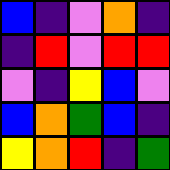[["blue", "indigo", "violet", "orange", "indigo"], ["indigo", "red", "violet", "red", "red"], ["violet", "indigo", "yellow", "blue", "violet"], ["blue", "orange", "green", "blue", "indigo"], ["yellow", "orange", "red", "indigo", "green"]]